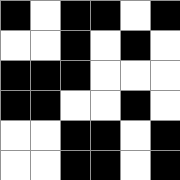[["black", "white", "black", "black", "white", "black"], ["white", "white", "black", "white", "black", "white"], ["black", "black", "black", "white", "white", "white"], ["black", "black", "white", "white", "black", "white"], ["white", "white", "black", "black", "white", "black"], ["white", "white", "black", "black", "white", "black"]]